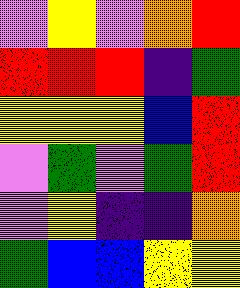[["violet", "yellow", "violet", "orange", "red"], ["red", "red", "red", "indigo", "green"], ["yellow", "yellow", "yellow", "blue", "red"], ["violet", "green", "violet", "green", "red"], ["violet", "yellow", "indigo", "indigo", "orange"], ["green", "blue", "blue", "yellow", "yellow"]]